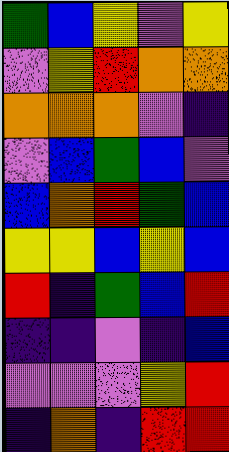[["green", "blue", "yellow", "violet", "yellow"], ["violet", "yellow", "red", "orange", "orange"], ["orange", "orange", "orange", "violet", "indigo"], ["violet", "blue", "green", "blue", "violet"], ["blue", "orange", "red", "green", "blue"], ["yellow", "yellow", "blue", "yellow", "blue"], ["red", "indigo", "green", "blue", "red"], ["indigo", "indigo", "violet", "indigo", "blue"], ["violet", "violet", "violet", "yellow", "red"], ["indigo", "orange", "indigo", "red", "red"]]